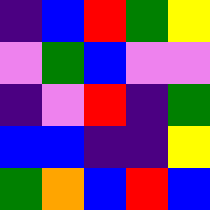[["indigo", "blue", "red", "green", "yellow"], ["violet", "green", "blue", "violet", "violet"], ["indigo", "violet", "red", "indigo", "green"], ["blue", "blue", "indigo", "indigo", "yellow"], ["green", "orange", "blue", "red", "blue"]]